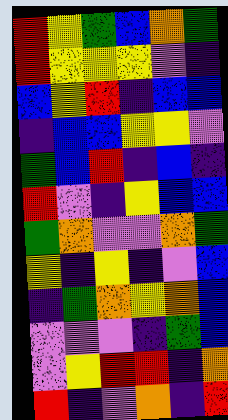[["red", "yellow", "green", "blue", "orange", "green"], ["red", "yellow", "yellow", "yellow", "violet", "indigo"], ["blue", "yellow", "red", "indigo", "blue", "blue"], ["indigo", "blue", "blue", "yellow", "yellow", "violet"], ["green", "blue", "red", "indigo", "blue", "indigo"], ["red", "violet", "indigo", "yellow", "blue", "blue"], ["green", "orange", "violet", "violet", "orange", "green"], ["yellow", "indigo", "yellow", "indigo", "violet", "blue"], ["indigo", "green", "orange", "yellow", "orange", "blue"], ["violet", "violet", "violet", "indigo", "green", "blue"], ["violet", "yellow", "red", "red", "indigo", "orange"], ["red", "indigo", "violet", "orange", "indigo", "red"]]